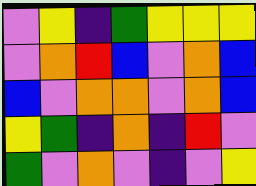[["violet", "yellow", "indigo", "green", "yellow", "yellow", "yellow"], ["violet", "orange", "red", "blue", "violet", "orange", "blue"], ["blue", "violet", "orange", "orange", "violet", "orange", "blue"], ["yellow", "green", "indigo", "orange", "indigo", "red", "violet"], ["green", "violet", "orange", "violet", "indigo", "violet", "yellow"]]